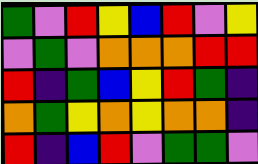[["green", "violet", "red", "yellow", "blue", "red", "violet", "yellow"], ["violet", "green", "violet", "orange", "orange", "orange", "red", "red"], ["red", "indigo", "green", "blue", "yellow", "red", "green", "indigo"], ["orange", "green", "yellow", "orange", "yellow", "orange", "orange", "indigo"], ["red", "indigo", "blue", "red", "violet", "green", "green", "violet"]]